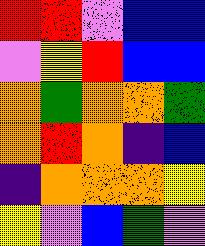[["red", "red", "violet", "blue", "blue"], ["violet", "yellow", "red", "blue", "blue"], ["orange", "green", "orange", "orange", "green"], ["orange", "red", "orange", "indigo", "blue"], ["indigo", "orange", "orange", "orange", "yellow"], ["yellow", "violet", "blue", "green", "violet"]]